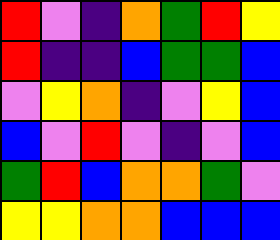[["red", "violet", "indigo", "orange", "green", "red", "yellow"], ["red", "indigo", "indigo", "blue", "green", "green", "blue"], ["violet", "yellow", "orange", "indigo", "violet", "yellow", "blue"], ["blue", "violet", "red", "violet", "indigo", "violet", "blue"], ["green", "red", "blue", "orange", "orange", "green", "violet"], ["yellow", "yellow", "orange", "orange", "blue", "blue", "blue"]]